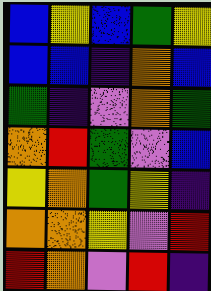[["blue", "yellow", "blue", "green", "yellow"], ["blue", "blue", "indigo", "orange", "blue"], ["green", "indigo", "violet", "orange", "green"], ["orange", "red", "green", "violet", "blue"], ["yellow", "orange", "green", "yellow", "indigo"], ["orange", "orange", "yellow", "violet", "red"], ["red", "orange", "violet", "red", "indigo"]]